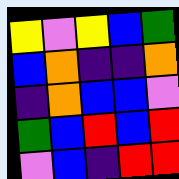[["yellow", "violet", "yellow", "blue", "green"], ["blue", "orange", "indigo", "indigo", "orange"], ["indigo", "orange", "blue", "blue", "violet"], ["green", "blue", "red", "blue", "red"], ["violet", "blue", "indigo", "red", "red"]]